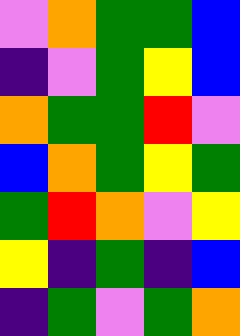[["violet", "orange", "green", "green", "blue"], ["indigo", "violet", "green", "yellow", "blue"], ["orange", "green", "green", "red", "violet"], ["blue", "orange", "green", "yellow", "green"], ["green", "red", "orange", "violet", "yellow"], ["yellow", "indigo", "green", "indigo", "blue"], ["indigo", "green", "violet", "green", "orange"]]